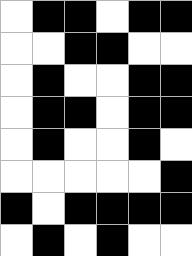[["white", "black", "black", "white", "black", "black"], ["white", "white", "black", "black", "white", "white"], ["white", "black", "white", "white", "black", "black"], ["white", "black", "black", "white", "black", "black"], ["white", "black", "white", "white", "black", "white"], ["white", "white", "white", "white", "white", "black"], ["black", "white", "black", "black", "black", "black"], ["white", "black", "white", "black", "white", "white"]]